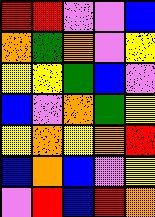[["red", "red", "violet", "violet", "blue"], ["orange", "green", "orange", "violet", "yellow"], ["yellow", "yellow", "green", "blue", "violet"], ["blue", "violet", "orange", "green", "yellow"], ["yellow", "orange", "yellow", "orange", "red"], ["blue", "orange", "blue", "violet", "yellow"], ["violet", "red", "blue", "red", "orange"]]